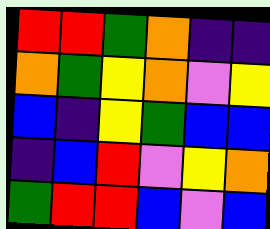[["red", "red", "green", "orange", "indigo", "indigo"], ["orange", "green", "yellow", "orange", "violet", "yellow"], ["blue", "indigo", "yellow", "green", "blue", "blue"], ["indigo", "blue", "red", "violet", "yellow", "orange"], ["green", "red", "red", "blue", "violet", "blue"]]